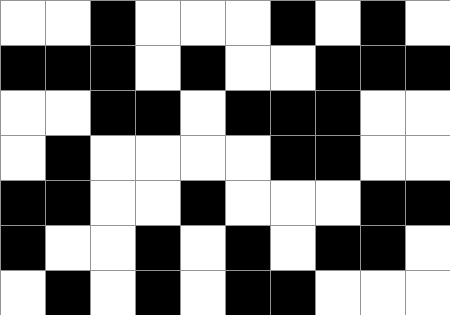[["white", "white", "black", "white", "white", "white", "black", "white", "black", "white"], ["black", "black", "black", "white", "black", "white", "white", "black", "black", "black"], ["white", "white", "black", "black", "white", "black", "black", "black", "white", "white"], ["white", "black", "white", "white", "white", "white", "black", "black", "white", "white"], ["black", "black", "white", "white", "black", "white", "white", "white", "black", "black"], ["black", "white", "white", "black", "white", "black", "white", "black", "black", "white"], ["white", "black", "white", "black", "white", "black", "black", "white", "white", "white"]]